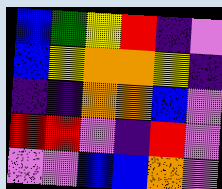[["blue", "green", "yellow", "red", "indigo", "violet"], ["blue", "yellow", "orange", "orange", "yellow", "indigo"], ["indigo", "indigo", "orange", "orange", "blue", "violet"], ["red", "red", "violet", "indigo", "red", "violet"], ["violet", "violet", "blue", "blue", "orange", "violet"]]